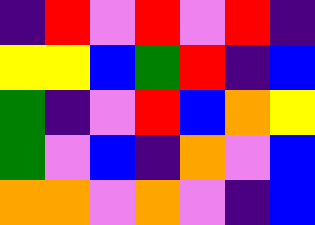[["indigo", "red", "violet", "red", "violet", "red", "indigo"], ["yellow", "yellow", "blue", "green", "red", "indigo", "blue"], ["green", "indigo", "violet", "red", "blue", "orange", "yellow"], ["green", "violet", "blue", "indigo", "orange", "violet", "blue"], ["orange", "orange", "violet", "orange", "violet", "indigo", "blue"]]